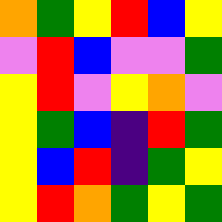[["orange", "green", "yellow", "red", "blue", "yellow"], ["violet", "red", "blue", "violet", "violet", "green"], ["yellow", "red", "violet", "yellow", "orange", "violet"], ["yellow", "green", "blue", "indigo", "red", "green"], ["yellow", "blue", "red", "indigo", "green", "yellow"], ["yellow", "red", "orange", "green", "yellow", "green"]]